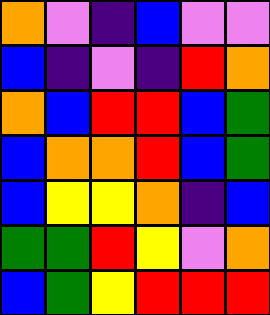[["orange", "violet", "indigo", "blue", "violet", "violet"], ["blue", "indigo", "violet", "indigo", "red", "orange"], ["orange", "blue", "red", "red", "blue", "green"], ["blue", "orange", "orange", "red", "blue", "green"], ["blue", "yellow", "yellow", "orange", "indigo", "blue"], ["green", "green", "red", "yellow", "violet", "orange"], ["blue", "green", "yellow", "red", "red", "red"]]